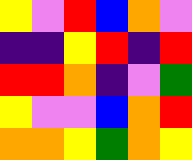[["yellow", "violet", "red", "blue", "orange", "violet"], ["indigo", "indigo", "yellow", "red", "indigo", "red"], ["red", "red", "orange", "indigo", "violet", "green"], ["yellow", "violet", "violet", "blue", "orange", "red"], ["orange", "orange", "yellow", "green", "orange", "yellow"]]